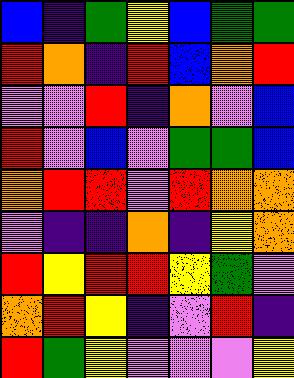[["blue", "indigo", "green", "yellow", "blue", "green", "green"], ["red", "orange", "indigo", "red", "blue", "orange", "red"], ["violet", "violet", "red", "indigo", "orange", "violet", "blue"], ["red", "violet", "blue", "violet", "green", "green", "blue"], ["orange", "red", "red", "violet", "red", "orange", "orange"], ["violet", "indigo", "indigo", "orange", "indigo", "yellow", "orange"], ["red", "yellow", "red", "red", "yellow", "green", "violet"], ["orange", "red", "yellow", "indigo", "violet", "red", "indigo"], ["red", "green", "yellow", "violet", "violet", "violet", "yellow"]]